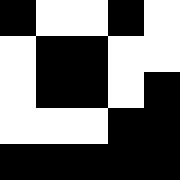[["black", "white", "white", "black", "white"], ["white", "black", "black", "white", "white"], ["white", "black", "black", "white", "black"], ["white", "white", "white", "black", "black"], ["black", "black", "black", "black", "black"]]